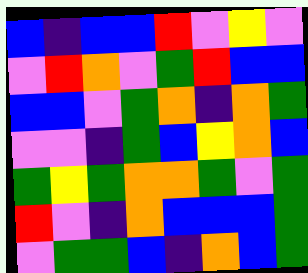[["blue", "indigo", "blue", "blue", "red", "violet", "yellow", "violet"], ["violet", "red", "orange", "violet", "green", "red", "blue", "blue"], ["blue", "blue", "violet", "green", "orange", "indigo", "orange", "green"], ["violet", "violet", "indigo", "green", "blue", "yellow", "orange", "blue"], ["green", "yellow", "green", "orange", "orange", "green", "violet", "green"], ["red", "violet", "indigo", "orange", "blue", "blue", "blue", "green"], ["violet", "green", "green", "blue", "indigo", "orange", "blue", "green"]]